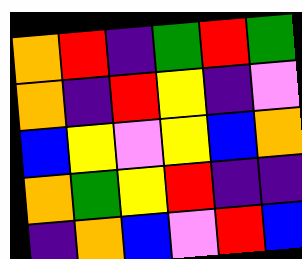[["orange", "red", "indigo", "green", "red", "green"], ["orange", "indigo", "red", "yellow", "indigo", "violet"], ["blue", "yellow", "violet", "yellow", "blue", "orange"], ["orange", "green", "yellow", "red", "indigo", "indigo"], ["indigo", "orange", "blue", "violet", "red", "blue"]]